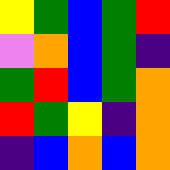[["yellow", "green", "blue", "green", "red"], ["violet", "orange", "blue", "green", "indigo"], ["green", "red", "blue", "green", "orange"], ["red", "green", "yellow", "indigo", "orange"], ["indigo", "blue", "orange", "blue", "orange"]]